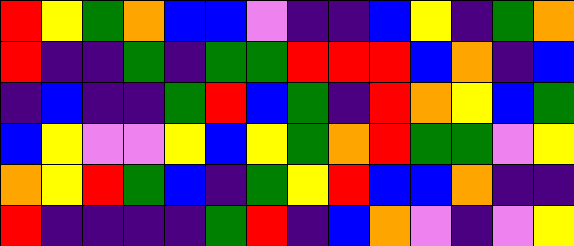[["red", "yellow", "green", "orange", "blue", "blue", "violet", "indigo", "indigo", "blue", "yellow", "indigo", "green", "orange"], ["red", "indigo", "indigo", "green", "indigo", "green", "green", "red", "red", "red", "blue", "orange", "indigo", "blue"], ["indigo", "blue", "indigo", "indigo", "green", "red", "blue", "green", "indigo", "red", "orange", "yellow", "blue", "green"], ["blue", "yellow", "violet", "violet", "yellow", "blue", "yellow", "green", "orange", "red", "green", "green", "violet", "yellow"], ["orange", "yellow", "red", "green", "blue", "indigo", "green", "yellow", "red", "blue", "blue", "orange", "indigo", "indigo"], ["red", "indigo", "indigo", "indigo", "indigo", "green", "red", "indigo", "blue", "orange", "violet", "indigo", "violet", "yellow"]]